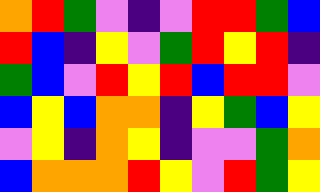[["orange", "red", "green", "violet", "indigo", "violet", "red", "red", "green", "blue"], ["red", "blue", "indigo", "yellow", "violet", "green", "red", "yellow", "red", "indigo"], ["green", "blue", "violet", "red", "yellow", "red", "blue", "red", "red", "violet"], ["blue", "yellow", "blue", "orange", "orange", "indigo", "yellow", "green", "blue", "yellow"], ["violet", "yellow", "indigo", "orange", "yellow", "indigo", "violet", "violet", "green", "orange"], ["blue", "orange", "orange", "orange", "red", "yellow", "violet", "red", "green", "yellow"]]